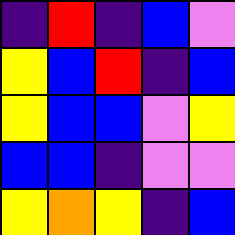[["indigo", "red", "indigo", "blue", "violet"], ["yellow", "blue", "red", "indigo", "blue"], ["yellow", "blue", "blue", "violet", "yellow"], ["blue", "blue", "indigo", "violet", "violet"], ["yellow", "orange", "yellow", "indigo", "blue"]]